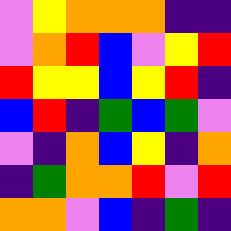[["violet", "yellow", "orange", "orange", "orange", "indigo", "indigo"], ["violet", "orange", "red", "blue", "violet", "yellow", "red"], ["red", "yellow", "yellow", "blue", "yellow", "red", "indigo"], ["blue", "red", "indigo", "green", "blue", "green", "violet"], ["violet", "indigo", "orange", "blue", "yellow", "indigo", "orange"], ["indigo", "green", "orange", "orange", "red", "violet", "red"], ["orange", "orange", "violet", "blue", "indigo", "green", "indigo"]]